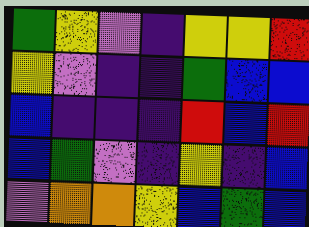[["green", "yellow", "violet", "indigo", "yellow", "yellow", "red"], ["yellow", "violet", "indigo", "indigo", "green", "blue", "blue"], ["blue", "indigo", "indigo", "indigo", "red", "blue", "red"], ["blue", "green", "violet", "indigo", "yellow", "indigo", "blue"], ["violet", "orange", "orange", "yellow", "blue", "green", "blue"]]